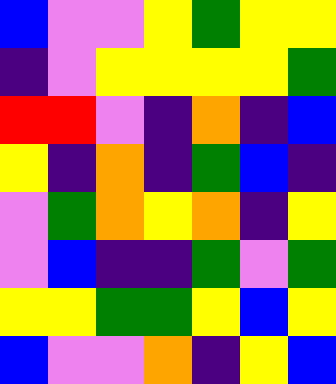[["blue", "violet", "violet", "yellow", "green", "yellow", "yellow"], ["indigo", "violet", "yellow", "yellow", "yellow", "yellow", "green"], ["red", "red", "violet", "indigo", "orange", "indigo", "blue"], ["yellow", "indigo", "orange", "indigo", "green", "blue", "indigo"], ["violet", "green", "orange", "yellow", "orange", "indigo", "yellow"], ["violet", "blue", "indigo", "indigo", "green", "violet", "green"], ["yellow", "yellow", "green", "green", "yellow", "blue", "yellow"], ["blue", "violet", "violet", "orange", "indigo", "yellow", "blue"]]